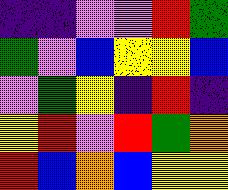[["indigo", "indigo", "violet", "violet", "red", "green"], ["green", "violet", "blue", "yellow", "yellow", "blue"], ["violet", "green", "yellow", "indigo", "red", "indigo"], ["yellow", "red", "violet", "red", "green", "orange"], ["red", "blue", "orange", "blue", "yellow", "yellow"]]